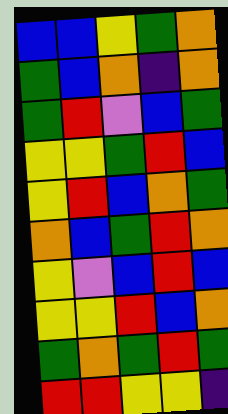[["blue", "blue", "yellow", "green", "orange"], ["green", "blue", "orange", "indigo", "orange"], ["green", "red", "violet", "blue", "green"], ["yellow", "yellow", "green", "red", "blue"], ["yellow", "red", "blue", "orange", "green"], ["orange", "blue", "green", "red", "orange"], ["yellow", "violet", "blue", "red", "blue"], ["yellow", "yellow", "red", "blue", "orange"], ["green", "orange", "green", "red", "green"], ["red", "red", "yellow", "yellow", "indigo"]]